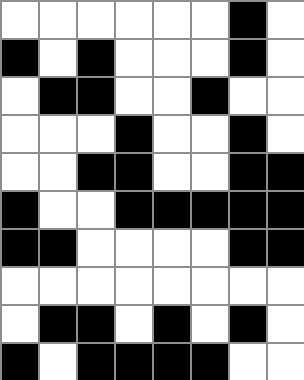[["white", "white", "white", "white", "white", "white", "black", "white"], ["black", "white", "black", "white", "white", "white", "black", "white"], ["white", "black", "black", "white", "white", "black", "white", "white"], ["white", "white", "white", "black", "white", "white", "black", "white"], ["white", "white", "black", "black", "white", "white", "black", "black"], ["black", "white", "white", "black", "black", "black", "black", "black"], ["black", "black", "white", "white", "white", "white", "black", "black"], ["white", "white", "white", "white", "white", "white", "white", "white"], ["white", "black", "black", "white", "black", "white", "black", "white"], ["black", "white", "black", "black", "black", "black", "white", "white"]]